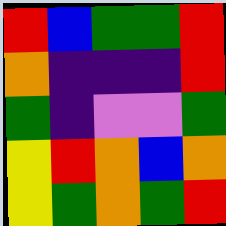[["red", "blue", "green", "green", "red"], ["orange", "indigo", "indigo", "indigo", "red"], ["green", "indigo", "violet", "violet", "green"], ["yellow", "red", "orange", "blue", "orange"], ["yellow", "green", "orange", "green", "red"]]